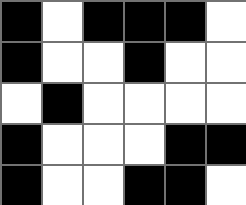[["black", "white", "black", "black", "black", "white"], ["black", "white", "white", "black", "white", "white"], ["white", "black", "white", "white", "white", "white"], ["black", "white", "white", "white", "black", "black"], ["black", "white", "white", "black", "black", "white"]]